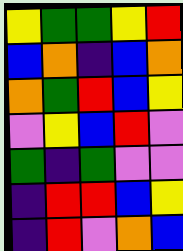[["yellow", "green", "green", "yellow", "red"], ["blue", "orange", "indigo", "blue", "orange"], ["orange", "green", "red", "blue", "yellow"], ["violet", "yellow", "blue", "red", "violet"], ["green", "indigo", "green", "violet", "violet"], ["indigo", "red", "red", "blue", "yellow"], ["indigo", "red", "violet", "orange", "blue"]]